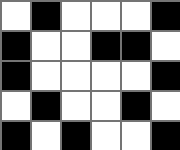[["white", "black", "white", "white", "white", "black"], ["black", "white", "white", "black", "black", "white"], ["black", "white", "white", "white", "white", "black"], ["white", "black", "white", "white", "black", "white"], ["black", "white", "black", "white", "white", "black"]]